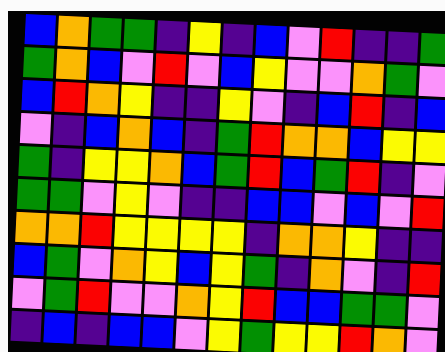[["blue", "orange", "green", "green", "indigo", "yellow", "indigo", "blue", "violet", "red", "indigo", "indigo", "green"], ["green", "orange", "blue", "violet", "red", "violet", "blue", "yellow", "violet", "violet", "orange", "green", "violet"], ["blue", "red", "orange", "yellow", "indigo", "indigo", "yellow", "violet", "indigo", "blue", "red", "indigo", "blue"], ["violet", "indigo", "blue", "orange", "blue", "indigo", "green", "red", "orange", "orange", "blue", "yellow", "yellow"], ["green", "indigo", "yellow", "yellow", "orange", "blue", "green", "red", "blue", "green", "red", "indigo", "violet"], ["green", "green", "violet", "yellow", "violet", "indigo", "indigo", "blue", "blue", "violet", "blue", "violet", "red"], ["orange", "orange", "red", "yellow", "yellow", "yellow", "yellow", "indigo", "orange", "orange", "yellow", "indigo", "indigo"], ["blue", "green", "violet", "orange", "yellow", "blue", "yellow", "green", "indigo", "orange", "violet", "indigo", "red"], ["violet", "green", "red", "violet", "violet", "orange", "yellow", "red", "blue", "blue", "green", "green", "violet"], ["indigo", "blue", "indigo", "blue", "blue", "violet", "yellow", "green", "yellow", "yellow", "red", "orange", "violet"]]